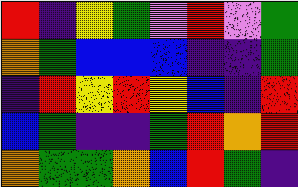[["red", "indigo", "yellow", "green", "violet", "red", "violet", "green"], ["orange", "green", "blue", "blue", "blue", "indigo", "indigo", "green"], ["indigo", "red", "yellow", "red", "yellow", "blue", "indigo", "red"], ["blue", "green", "indigo", "indigo", "green", "red", "orange", "red"], ["orange", "green", "green", "orange", "blue", "red", "green", "indigo"]]